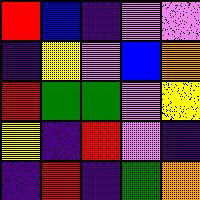[["red", "blue", "indigo", "violet", "violet"], ["indigo", "yellow", "violet", "blue", "orange"], ["red", "green", "green", "violet", "yellow"], ["yellow", "indigo", "red", "violet", "indigo"], ["indigo", "red", "indigo", "green", "orange"]]